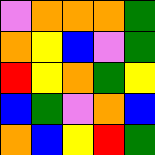[["violet", "orange", "orange", "orange", "green"], ["orange", "yellow", "blue", "violet", "green"], ["red", "yellow", "orange", "green", "yellow"], ["blue", "green", "violet", "orange", "blue"], ["orange", "blue", "yellow", "red", "green"]]